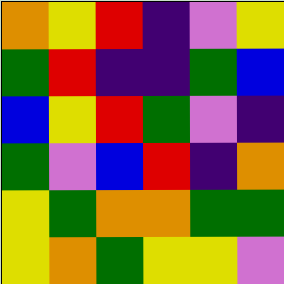[["orange", "yellow", "red", "indigo", "violet", "yellow"], ["green", "red", "indigo", "indigo", "green", "blue"], ["blue", "yellow", "red", "green", "violet", "indigo"], ["green", "violet", "blue", "red", "indigo", "orange"], ["yellow", "green", "orange", "orange", "green", "green"], ["yellow", "orange", "green", "yellow", "yellow", "violet"]]